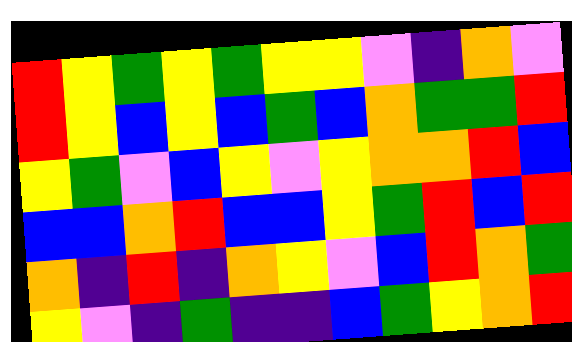[["red", "yellow", "green", "yellow", "green", "yellow", "yellow", "violet", "indigo", "orange", "violet"], ["red", "yellow", "blue", "yellow", "blue", "green", "blue", "orange", "green", "green", "red"], ["yellow", "green", "violet", "blue", "yellow", "violet", "yellow", "orange", "orange", "red", "blue"], ["blue", "blue", "orange", "red", "blue", "blue", "yellow", "green", "red", "blue", "red"], ["orange", "indigo", "red", "indigo", "orange", "yellow", "violet", "blue", "red", "orange", "green"], ["yellow", "violet", "indigo", "green", "indigo", "indigo", "blue", "green", "yellow", "orange", "red"]]